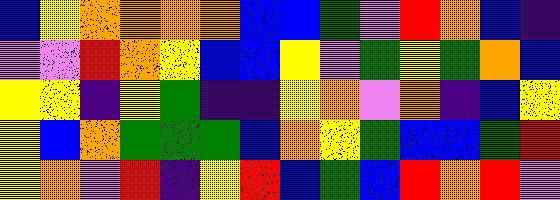[["blue", "yellow", "orange", "orange", "orange", "orange", "blue", "blue", "green", "violet", "red", "orange", "blue", "indigo"], ["violet", "violet", "red", "orange", "yellow", "blue", "blue", "yellow", "violet", "green", "yellow", "green", "orange", "blue"], ["yellow", "yellow", "indigo", "yellow", "green", "indigo", "indigo", "yellow", "orange", "violet", "orange", "indigo", "blue", "yellow"], ["yellow", "blue", "orange", "green", "green", "green", "blue", "orange", "yellow", "green", "blue", "blue", "green", "red"], ["yellow", "orange", "violet", "red", "indigo", "yellow", "red", "blue", "green", "blue", "red", "orange", "red", "violet"]]